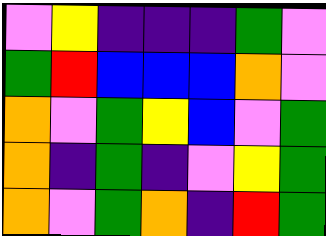[["violet", "yellow", "indigo", "indigo", "indigo", "green", "violet"], ["green", "red", "blue", "blue", "blue", "orange", "violet"], ["orange", "violet", "green", "yellow", "blue", "violet", "green"], ["orange", "indigo", "green", "indigo", "violet", "yellow", "green"], ["orange", "violet", "green", "orange", "indigo", "red", "green"]]